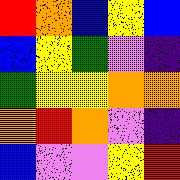[["red", "orange", "blue", "yellow", "blue"], ["blue", "yellow", "green", "violet", "indigo"], ["green", "yellow", "yellow", "orange", "orange"], ["orange", "red", "orange", "violet", "indigo"], ["blue", "violet", "violet", "yellow", "red"]]